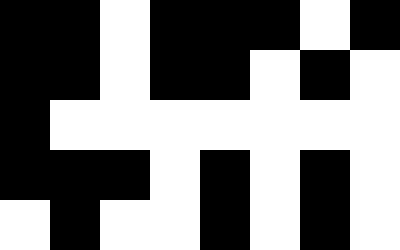[["black", "black", "white", "black", "black", "black", "white", "black"], ["black", "black", "white", "black", "black", "white", "black", "white"], ["black", "white", "white", "white", "white", "white", "white", "white"], ["black", "black", "black", "white", "black", "white", "black", "white"], ["white", "black", "white", "white", "black", "white", "black", "white"]]